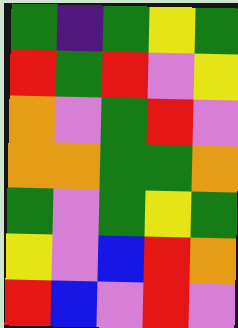[["green", "indigo", "green", "yellow", "green"], ["red", "green", "red", "violet", "yellow"], ["orange", "violet", "green", "red", "violet"], ["orange", "orange", "green", "green", "orange"], ["green", "violet", "green", "yellow", "green"], ["yellow", "violet", "blue", "red", "orange"], ["red", "blue", "violet", "red", "violet"]]